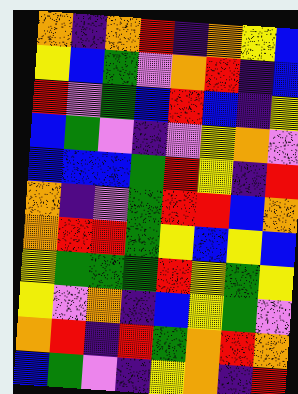[["orange", "indigo", "orange", "red", "indigo", "orange", "yellow", "blue"], ["yellow", "blue", "green", "violet", "orange", "red", "indigo", "blue"], ["red", "violet", "green", "blue", "red", "blue", "indigo", "yellow"], ["blue", "green", "violet", "indigo", "violet", "yellow", "orange", "violet"], ["blue", "blue", "blue", "green", "red", "yellow", "indigo", "red"], ["orange", "indigo", "violet", "green", "red", "red", "blue", "orange"], ["orange", "red", "red", "green", "yellow", "blue", "yellow", "blue"], ["yellow", "green", "green", "green", "red", "yellow", "green", "yellow"], ["yellow", "violet", "orange", "indigo", "blue", "yellow", "green", "violet"], ["orange", "red", "indigo", "red", "green", "orange", "red", "orange"], ["blue", "green", "violet", "indigo", "yellow", "orange", "indigo", "red"]]